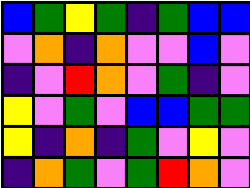[["blue", "green", "yellow", "green", "indigo", "green", "blue", "blue"], ["violet", "orange", "indigo", "orange", "violet", "violet", "blue", "violet"], ["indigo", "violet", "red", "orange", "violet", "green", "indigo", "violet"], ["yellow", "violet", "green", "violet", "blue", "blue", "green", "green"], ["yellow", "indigo", "orange", "indigo", "green", "violet", "yellow", "violet"], ["indigo", "orange", "green", "violet", "green", "red", "orange", "violet"]]